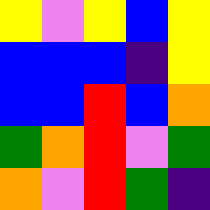[["yellow", "violet", "yellow", "blue", "yellow"], ["blue", "blue", "blue", "indigo", "yellow"], ["blue", "blue", "red", "blue", "orange"], ["green", "orange", "red", "violet", "green"], ["orange", "violet", "red", "green", "indigo"]]